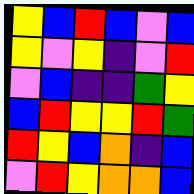[["yellow", "blue", "red", "blue", "violet", "blue"], ["yellow", "violet", "yellow", "indigo", "violet", "red"], ["violet", "blue", "indigo", "indigo", "green", "yellow"], ["blue", "red", "yellow", "yellow", "red", "green"], ["red", "yellow", "blue", "orange", "indigo", "blue"], ["violet", "red", "yellow", "orange", "orange", "blue"]]